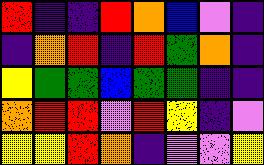[["red", "indigo", "indigo", "red", "orange", "blue", "violet", "indigo"], ["indigo", "orange", "red", "indigo", "red", "green", "orange", "indigo"], ["yellow", "green", "green", "blue", "green", "green", "indigo", "indigo"], ["orange", "red", "red", "violet", "red", "yellow", "indigo", "violet"], ["yellow", "yellow", "red", "orange", "indigo", "violet", "violet", "yellow"]]